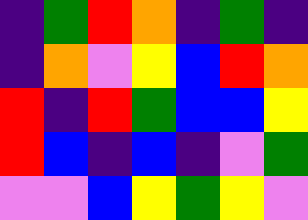[["indigo", "green", "red", "orange", "indigo", "green", "indigo"], ["indigo", "orange", "violet", "yellow", "blue", "red", "orange"], ["red", "indigo", "red", "green", "blue", "blue", "yellow"], ["red", "blue", "indigo", "blue", "indigo", "violet", "green"], ["violet", "violet", "blue", "yellow", "green", "yellow", "violet"]]